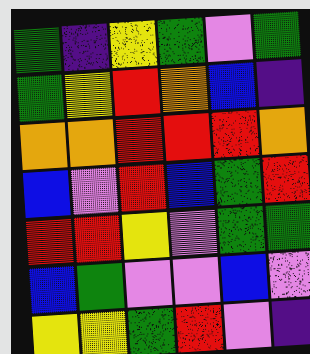[["green", "indigo", "yellow", "green", "violet", "green"], ["green", "yellow", "red", "orange", "blue", "indigo"], ["orange", "orange", "red", "red", "red", "orange"], ["blue", "violet", "red", "blue", "green", "red"], ["red", "red", "yellow", "violet", "green", "green"], ["blue", "green", "violet", "violet", "blue", "violet"], ["yellow", "yellow", "green", "red", "violet", "indigo"]]